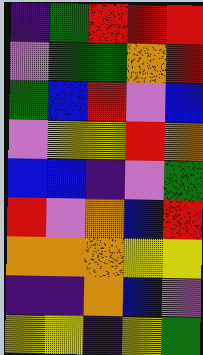[["indigo", "green", "red", "red", "red"], ["violet", "green", "green", "orange", "red"], ["green", "blue", "red", "violet", "blue"], ["violet", "yellow", "yellow", "red", "orange"], ["blue", "blue", "indigo", "violet", "green"], ["red", "violet", "orange", "blue", "red"], ["orange", "orange", "orange", "yellow", "yellow"], ["indigo", "indigo", "orange", "blue", "violet"], ["yellow", "yellow", "indigo", "yellow", "green"]]